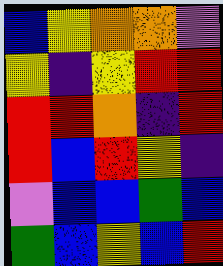[["blue", "yellow", "orange", "orange", "violet"], ["yellow", "indigo", "yellow", "red", "red"], ["red", "red", "orange", "indigo", "red"], ["red", "blue", "red", "yellow", "indigo"], ["violet", "blue", "blue", "green", "blue"], ["green", "blue", "yellow", "blue", "red"]]